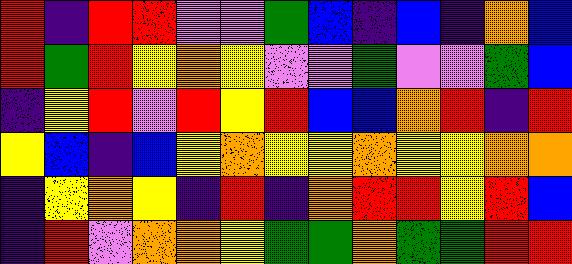[["red", "indigo", "red", "red", "violet", "violet", "green", "blue", "indigo", "blue", "indigo", "orange", "blue"], ["red", "green", "red", "yellow", "orange", "yellow", "violet", "violet", "green", "violet", "violet", "green", "blue"], ["indigo", "yellow", "red", "violet", "red", "yellow", "red", "blue", "blue", "orange", "red", "indigo", "red"], ["yellow", "blue", "indigo", "blue", "yellow", "orange", "yellow", "yellow", "orange", "yellow", "yellow", "orange", "orange"], ["indigo", "yellow", "orange", "yellow", "indigo", "red", "indigo", "orange", "red", "red", "yellow", "red", "blue"], ["indigo", "red", "violet", "orange", "orange", "yellow", "green", "green", "orange", "green", "green", "red", "red"]]